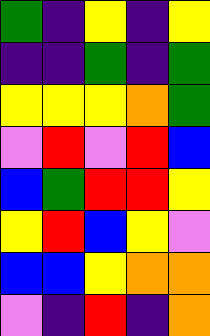[["green", "indigo", "yellow", "indigo", "yellow"], ["indigo", "indigo", "green", "indigo", "green"], ["yellow", "yellow", "yellow", "orange", "green"], ["violet", "red", "violet", "red", "blue"], ["blue", "green", "red", "red", "yellow"], ["yellow", "red", "blue", "yellow", "violet"], ["blue", "blue", "yellow", "orange", "orange"], ["violet", "indigo", "red", "indigo", "orange"]]